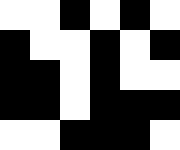[["white", "white", "black", "white", "black", "white"], ["black", "white", "white", "black", "white", "black"], ["black", "black", "white", "black", "white", "white"], ["black", "black", "white", "black", "black", "black"], ["white", "white", "black", "black", "black", "white"]]